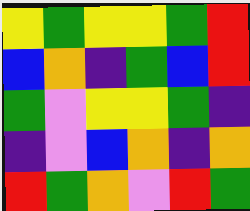[["yellow", "green", "yellow", "yellow", "green", "red"], ["blue", "orange", "indigo", "green", "blue", "red"], ["green", "violet", "yellow", "yellow", "green", "indigo"], ["indigo", "violet", "blue", "orange", "indigo", "orange"], ["red", "green", "orange", "violet", "red", "green"]]